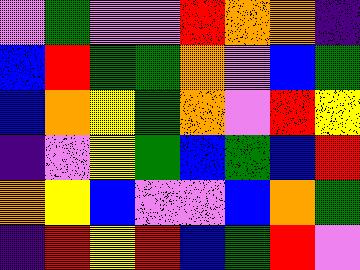[["violet", "green", "violet", "violet", "red", "orange", "orange", "indigo"], ["blue", "red", "green", "green", "orange", "violet", "blue", "green"], ["blue", "orange", "yellow", "green", "orange", "violet", "red", "yellow"], ["indigo", "violet", "yellow", "green", "blue", "green", "blue", "red"], ["orange", "yellow", "blue", "violet", "violet", "blue", "orange", "green"], ["indigo", "red", "yellow", "red", "blue", "green", "red", "violet"]]